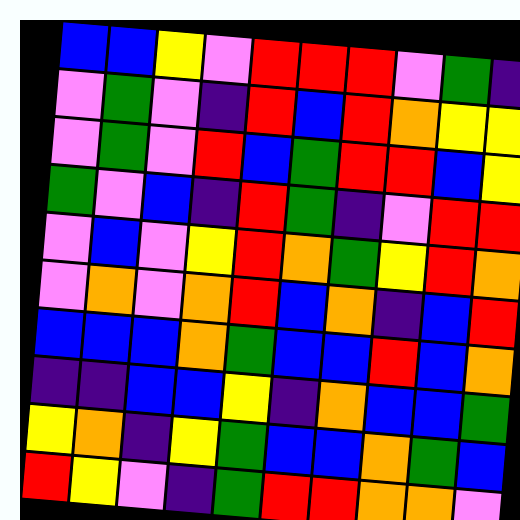[["blue", "blue", "yellow", "violet", "red", "red", "red", "violet", "green", "indigo"], ["violet", "green", "violet", "indigo", "red", "blue", "red", "orange", "yellow", "yellow"], ["violet", "green", "violet", "red", "blue", "green", "red", "red", "blue", "yellow"], ["green", "violet", "blue", "indigo", "red", "green", "indigo", "violet", "red", "red"], ["violet", "blue", "violet", "yellow", "red", "orange", "green", "yellow", "red", "orange"], ["violet", "orange", "violet", "orange", "red", "blue", "orange", "indigo", "blue", "red"], ["blue", "blue", "blue", "orange", "green", "blue", "blue", "red", "blue", "orange"], ["indigo", "indigo", "blue", "blue", "yellow", "indigo", "orange", "blue", "blue", "green"], ["yellow", "orange", "indigo", "yellow", "green", "blue", "blue", "orange", "green", "blue"], ["red", "yellow", "violet", "indigo", "green", "red", "red", "orange", "orange", "violet"]]